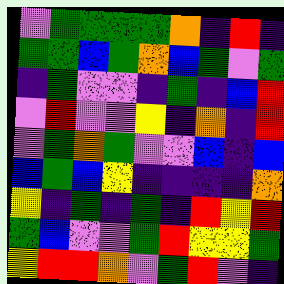[["violet", "green", "green", "green", "green", "orange", "indigo", "red", "indigo"], ["green", "green", "blue", "green", "orange", "blue", "green", "violet", "green"], ["indigo", "green", "violet", "violet", "indigo", "green", "indigo", "blue", "red"], ["violet", "red", "violet", "violet", "yellow", "indigo", "orange", "indigo", "red"], ["violet", "green", "orange", "green", "violet", "violet", "blue", "indigo", "blue"], ["blue", "green", "blue", "yellow", "indigo", "indigo", "indigo", "indigo", "orange"], ["yellow", "indigo", "green", "indigo", "green", "indigo", "red", "yellow", "red"], ["green", "blue", "violet", "violet", "green", "red", "yellow", "yellow", "green"], ["yellow", "red", "red", "orange", "violet", "green", "red", "violet", "indigo"]]